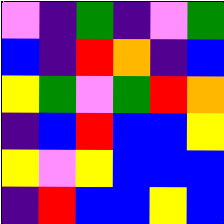[["violet", "indigo", "green", "indigo", "violet", "green"], ["blue", "indigo", "red", "orange", "indigo", "blue"], ["yellow", "green", "violet", "green", "red", "orange"], ["indigo", "blue", "red", "blue", "blue", "yellow"], ["yellow", "violet", "yellow", "blue", "blue", "blue"], ["indigo", "red", "blue", "blue", "yellow", "blue"]]